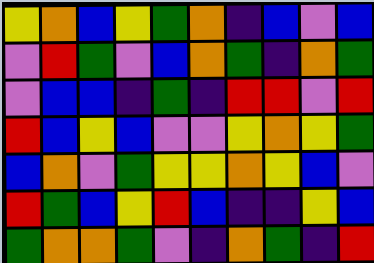[["yellow", "orange", "blue", "yellow", "green", "orange", "indigo", "blue", "violet", "blue"], ["violet", "red", "green", "violet", "blue", "orange", "green", "indigo", "orange", "green"], ["violet", "blue", "blue", "indigo", "green", "indigo", "red", "red", "violet", "red"], ["red", "blue", "yellow", "blue", "violet", "violet", "yellow", "orange", "yellow", "green"], ["blue", "orange", "violet", "green", "yellow", "yellow", "orange", "yellow", "blue", "violet"], ["red", "green", "blue", "yellow", "red", "blue", "indigo", "indigo", "yellow", "blue"], ["green", "orange", "orange", "green", "violet", "indigo", "orange", "green", "indigo", "red"]]